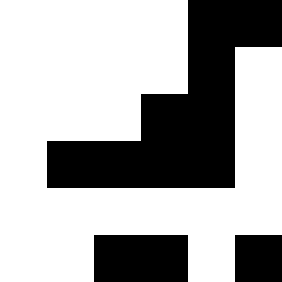[["white", "white", "white", "white", "black", "black"], ["white", "white", "white", "white", "black", "white"], ["white", "white", "white", "black", "black", "white"], ["white", "black", "black", "black", "black", "white"], ["white", "white", "white", "white", "white", "white"], ["white", "white", "black", "black", "white", "black"]]